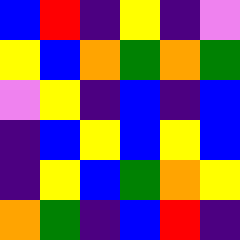[["blue", "red", "indigo", "yellow", "indigo", "violet"], ["yellow", "blue", "orange", "green", "orange", "green"], ["violet", "yellow", "indigo", "blue", "indigo", "blue"], ["indigo", "blue", "yellow", "blue", "yellow", "blue"], ["indigo", "yellow", "blue", "green", "orange", "yellow"], ["orange", "green", "indigo", "blue", "red", "indigo"]]